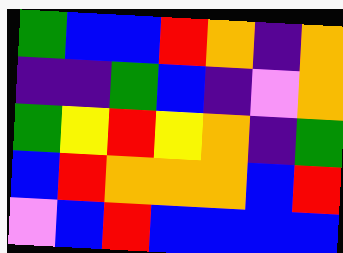[["green", "blue", "blue", "red", "orange", "indigo", "orange"], ["indigo", "indigo", "green", "blue", "indigo", "violet", "orange"], ["green", "yellow", "red", "yellow", "orange", "indigo", "green"], ["blue", "red", "orange", "orange", "orange", "blue", "red"], ["violet", "blue", "red", "blue", "blue", "blue", "blue"]]